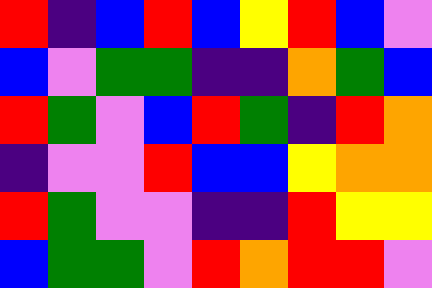[["red", "indigo", "blue", "red", "blue", "yellow", "red", "blue", "violet"], ["blue", "violet", "green", "green", "indigo", "indigo", "orange", "green", "blue"], ["red", "green", "violet", "blue", "red", "green", "indigo", "red", "orange"], ["indigo", "violet", "violet", "red", "blue", "blue", "yellow", "orange", "orange"], ["red", "green", "violet", "violet", "indigo", "indigo", "red", "yellow", "yellow"], ["blue", "green", "green", "violet", "red", "orange", "red", "red", "violet"]]